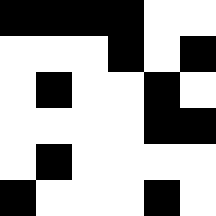[["black", "black", "black", "black", "white", "white"], ["white", "white", "white", "black", "white", "black"], ["white", "black", "white", "white", "black", "white"], ["white", "white", "white", "white", "black", "black"], ["white", "black", "white", "white", "white", "white"], ["black", "white", "white", "white", "black", "white"]]